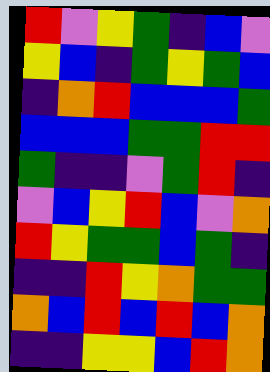[["red", "violet", "yellow", "green", "indigo", "blue", "violet"], ["yellow", "blue", "indigo", "green", "yellow", "green", "blue"], ["indigo", "orange", "red", "blue", "blue", "blue", "green"], ["blue", "blue", "blue", "green", "green", "red", "red"], ["green", "indigo", "indigo", "violet", "green", "red", "indigo"], ["violet", "blue", "yellow", "red", "blue", "violet", "orange"], ["red", "yellow", "green", "green", "blue", "green", "indigo"], ["indigo", "indigo", "red", "yellow", "orange", "green", "green"], ["orange", "blue", "red", "blue", "red", "blue", "orange"], ["indigo", "indigo", "yellow", "yellow", "blue", "red", "orange"]]